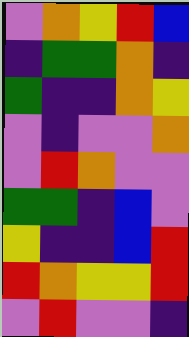[["violet", "orange", "yellow", "red", "blue"], ["indigo", "green", "green", "orange", "indigo"], ["green", "indigo", "indigo", "orange", "yellow"], ["violet", "indigo", "violet", "violet", "orange"], ["violet", "red", "orange", "violet", "violet"], ["green", "green", "indigo", "blue", "violet"], ["yellow", "indigo", "indigo", "blue", "red"], ["red", "orange", "yellow", "yellow", "red"], ["violet", "red", "violet", "violet", "indigo"]]